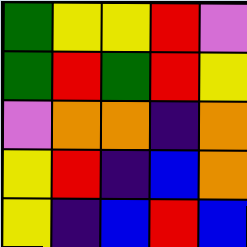[["green", "yellow", "yellow", "red", "violet"], ["green", "red", "green", "red", "yellow"], ["violet", "orange", "orange", "indigo", "orange"], ["yellow", "red", "indigo", "blue", "orange"], ["yellow", "indigo", "blue", "red", "blue"]]